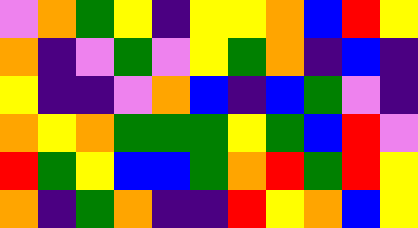[["violet", "orange", "green", "yellow", "indigo", "yellow", "yellow", "orange", "blue", "red", "yellow"], ["orange", "indigo", "violet", "green", "violet", "yellow", "green", "orange", "indigo", "blue", "indigo"], ["yellow", "indigo", "indigo", "violet", "orange", "blue", "indigo", "blue", "green", "violet", "indigo"], ["orange", "yellow", "orange", "green", "green", "green", "yellow", "green", "blue", "red", "violet"], ["red", "green", "yellow", "blue", "blue", "green", "orange", "red", "green", "red", "yellow"], ["orange", "indigo", "green", "orange", "indigo", "indigo", "red", "yellow", "orange", "blue", "yellow"]]